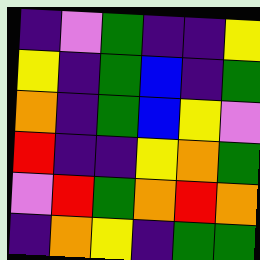[["indigo", "violet", "green", "indigo", "indigo", "yellow"], ["yellow", "indigo", "green", "blue", "indigo", "green"], ["orange", "indigo", "green", "blue", "yellow", "violet"], ["red", "indigo", "indigo", "yellow", "orange", "green"], ["violet", "red", "green", "orange", "red", "orange"], ["indigo", "orange", "yellow", "indigo", "green", "green"]]